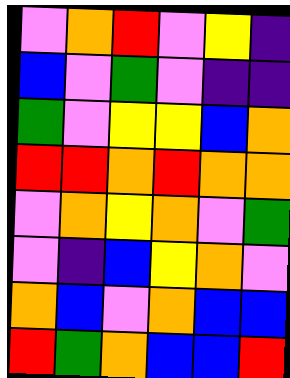[["violet", "orange", "red", "violet", "yellow", "indigo"], ["blue", "violet", "green", "violet", "indigo", "indigo"], ["green", "violet", "yellow", "yellow", "blue", "orange"], ["red", "red", "orange", "red", "orange", "orange"], ["violet", "orange", "yellow", "orange", "violet", "green"], ["violet", "indigo", "blue", "yellow", "orange", "violet"], ["orange", "blue", "violet", "orange", "blue", "blue"], ["red", "green", "orange", "blue", "blue", "red"]]